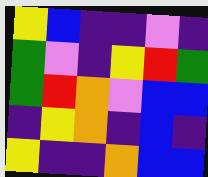[["yellow", "blue", "indigo", "indigo", "violet", "indigo"], ["green", "violet", "indigo", "yellow", "red", "green"], ["green", "red", "orange", "violet", "blue", "blue"], ["indigo", "yellow", "orange", "indigo", "blue", "indigo"], ["yellow", "indigo", "indigo", "orange", "blue", "blue"]]